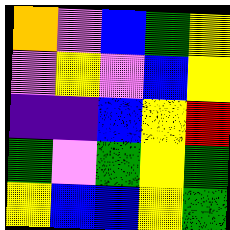[["orange", "violet", "blue", "green", "yellow"], ["violet", "yellow", "violet", "blue", "yellow"], ["indigo", "indigo", "blue", "yellow", "red"], ["green", "violet", "green", "yellow", "green"], ["yellow", "blue", "blue", "yellow", "green"]]